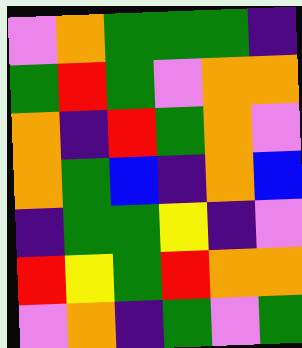[["violet", "orange", "green", "green", "green", "indigo"], ["green", "red", "green", "violet", "orange", "orange"], ["orange", "indigo", "red", "green", "orange", "violet"], ["orange", "green", "blue", "indigo", "orange", "blue"], ["indigo", "green", "green", "yellow", "indigo", "violet"], ["red", "yellow", "green", "red", "orange", "orange"], ["violet", "orange", "indigo", "green", "violet", "green"]]